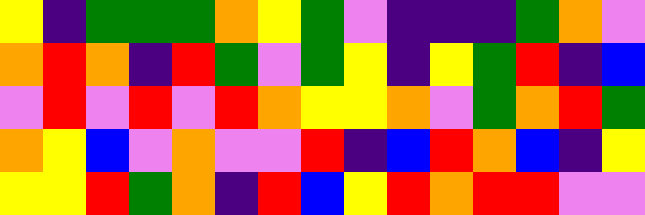[["yellow", "indigo", "green", "green", "green", "orange", "yellow", "green", "violet", "indigo", "indigo", "indigo", "green", "orange", "violet"], ["orange", "red", "orange", "indigo", "red", "green", "violet", "green", "yellow", "indigo", "yellow", "green", "red", "indigo", "blue"], ["violet", "red", "violet", "red", "violet", "red", "orange", "yellow", "yellow", "orange", "violet", "green", "orange", "red", "green"], ["orange", "yellow", "blue", "violet", "orange", "violet", "violet", "red", "indigo", "blue", "red", "orange", "blue", "indigo", "yellow"], ["yellow", "yellow", "red", "green", "orange", "indigo", "red", "blue", "yellow", "red", "orange", "red", "red", "violet", "violet"]]